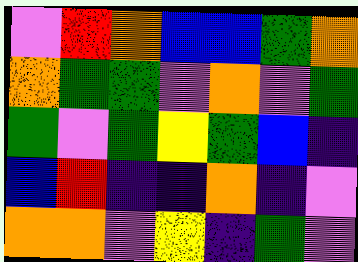[["violet", "red", "orange", "blue", "blue", "green", "orange"], ["orange", "green", "green", "violet", "orange", "violet", "green"], ["green", "violet", "green", "yellow", "green", "blue", "indigo"], ["blue", "red", "indigo", "indigo", "orange", "indigo", "violet"], ["orange", "orange", "violet", "yellow", "indigo", "green", "violet"]]